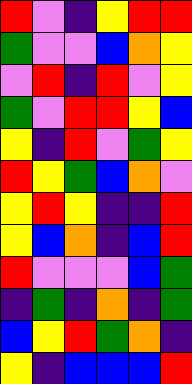[["red", "violet", "indigo", "yellow", "red", "red"], ["green", "violet", "violet", "blue", "orange", "yellow"], ["violet", "red", "indigo", "red", "violet", "yellow"], ["green", "violet", "red", "red", "yellow", "blue"], ["yellow", "indigo", "red", "violet", "green", "yellow"], ["red", "yellow", "green", "blue", "orange", "violet"], ["yellow", "red", "yellow", "indigo", "indigo", "red"], ["yellow", "blue", "orange", "indigo", "blue", "red"], ["red", "violet", "violet", "violet", "blue", "green"], ["indigo", "green", "indigo", "orange", "indigo", "green"], ["blue", "yellow", "red", "green", "orange", "indigo"], ["yellow", "indigo", "blue", "blue", "blue", "red"]]